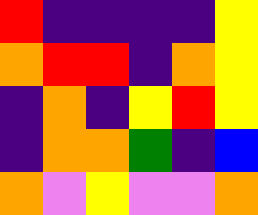[["red", "indigo", "indigo", "indigo", "indigo", "yellow"], ["orange", "red", "red", "indigo", "orange", "yellow"], ["indigo", "orange", "indigo", "yellow", "red", "yellow"], ["indigo", "orange", "orange", "green", "indigo", "blue"], ["orange", "violet", "yellow", "violet", "violet", "orange"]]